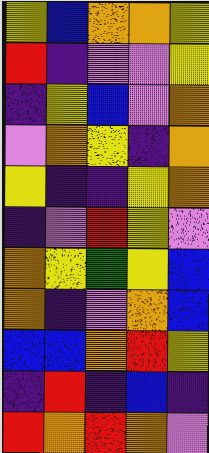[["yellow", "blue", "orange", "orange", "yellow"], ["red", "indigo", "violet", "violet", "yellow"], ["indigo", "yellow", "blue", "violet", "orange"], ["violet", "orange", "yellow", "indigo", "orange"], ["yellow", "indigo", "indigo", "yellow", "orange"], ["indigo", "violet", "red", "yellow", "violet"], ["orange", "yellow", "green", "yellow", "blue"], ["orange", "indigo", "violet", "orange", "blue"], ["blue", "blue", "orange", "red", "yellow"], ["indigo", "red", "indigo", "blue", "indigo"], ["red", "orange", "red", "orange", "violet"]]